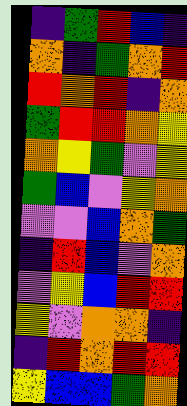[["indigo", "green", "red", "blue", "indigo"], ["orange", "indigo", "green", "orange", "red"], ["red", "orange", "red", "indigo", "orange"], ["green", "red", "red", "orange", "yellow"], ["orange", "yellow", "green", "violet", "yellow"], ["green", "blue", "violet", "yellow", "orange"], ["violet", "violet", "blue", "orange", "green"], ["indigo", "red", "blue", "violet", "orange"], ["violet", "yellow", "blue", "red", "red"], ["yellow", "violet", "orange", "orange", "indigo"], ["indigo", "red", "orange", "red", "red"], ["yellow", "blue", "blue", "green", "orange"]]